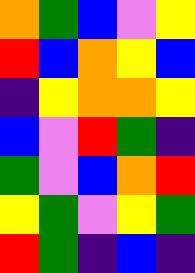[["orange", "green", "blue", "violet", "yellow"], ["red", "blue", "orange", "yellow", "blue"], ["indigo", "yellow", "orange", "orange", "yellow"], ["blue", "violet", "red", "green", "indigo"], ["green", "violet", "blue", "orange", "red"], ["yellow", "green", "violet", "yellow", "green"], ["red", "green", "indigo", "blue", "indigo"]]